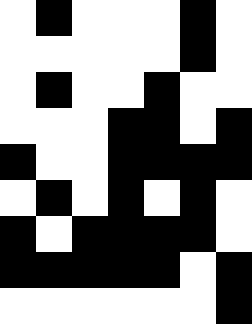[["white", "black", "white", "white", "white", "black", "white"], ["white", "white", "white", "white", "white", "black", "white"], ["white", "black", "white", "white", "black", "white", "white"], ["white", "white", "white", "black", "black", "white", "black"], ["black", "white", "white", "black", "black", "black", "black"], ["white", "black", "white", "black", "white", "black", "white"], ["black", "white", "black", "black", "black", "black", "white"], ["black", "black", "black", "black", "black", "white", "black"], ["white", "white", "white", "white", "white", "white", "black"]]